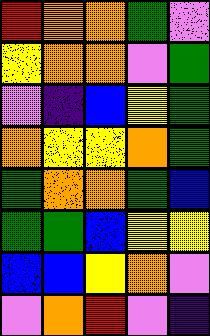[["red", "orange", "orange", "green", "violet"], ["yellow", "orange", "orange", "violet", "green"], ["violet", "indigo", "blue", "yellow", "green"], ["orange", "yellow", "yellow", "orange", "green"], ["green", "orange", "orange", "green", "blue"], ["green", "green", "blue", "yellow", "yellow"], ["blue", "blue", "yellow", "orange", "violet"], ["violet", "orange", "red", "violet", "indigo"]]